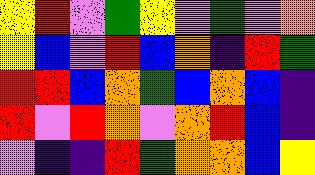[["yellow", "red", "violet", "green", "yellow", "violet", "green", "violet", "orange"], ["yellow", "blue", "violet", "red", "blue", "orange", "indigo", "red", "green"], ["red", "red", "blue", "orange", "green", "blue", "orange", "blue", "indigo"], ["red", "violet", "red", "orange", "violet", "orange", "red", "blue", "indigo"], ["violet", "indigo", "indigo", "red", "green", "orange", "orange", "blue", "yellow"]]